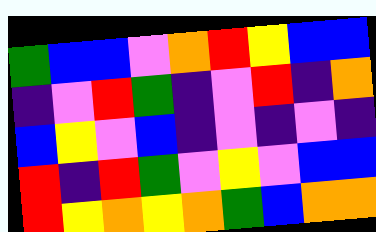[["green", "blue", "blue", "violet", "orange", "red", "yellow", "blue", "blue"], ["indigo", "violet", "red", "green", "indigo", "violet", "red", "indigo", "orange"], ["blue", "yellow", "violet", "blue", "indigo", "violet", "indigo", "violet", "indigo"], ["red", "indigo", "red", "green", "violet", "yellow", "violet", "blue", "blue"], ["red", "yellow", "orange", "yellow", "orange", "green", "blue", "orange", "orange"]]